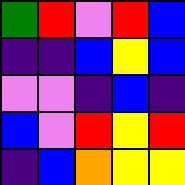[["green", "red", "violet", "red", "blue"], ["indigo", "indigo", "blue", "yellow", "blue"], ["violet", "violet", "indigo", "blue", "indigo"], ["blue", "violet", "red", "yellow", "red"], ["indigo", "blue", "orange", "yellow", "yellow"]]